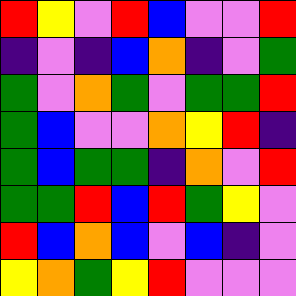[["red", "yellow", "violet", "red", "blue", "violet", "violet", "red"], ["indigo", "violet", "indigo", "blue", "orange", "indigo", "violet", "green"], ["green", "violet", "orange", "green", "violet", "green", "green", "red"], ["green", "blue", "violet", "violet", "orange", "yellow", "red", "indigo"], ["green", "blue", "green", "green", "indigo", "orange", "violet", "red"], ["green", "green", "red", "blue", "red", "green", "yellow", "violet"], ["red", "blue", "orange", "blue", "violet", "blue", "indigo", "violet"], ["yellow", "orange", "green", "yellow", "red", "violet", "violet", "violet"]]